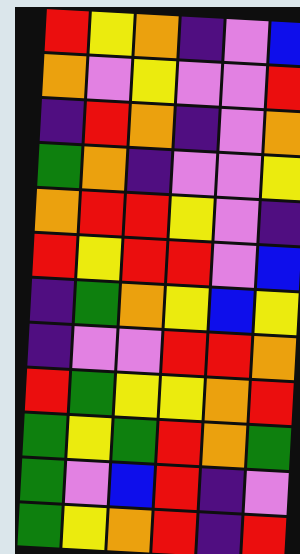[["red", "yellow", "orange", "indigo", "violet", "blue"], ["orange", "violet", "yellow", "violet", "violet", "red"], ["indigo", "red", "orange", "indigo", "violet", "orange"], ["green", "orange", "indigo", "violet", "violet", "yellow"], ["orange", "red", "red", "yellow", "violet", "indigo"], ["red", "yellow", "red", "red", "violet", "blue"], ["indigo", "green", "orange", "yellow", "blue", "yellow"], ["indigo", "violet", "violet", "red", "red", "orange"], ["red", "green", "yellow", "yellow", "orange", "red"], ["green", "yellow", "green", "red", "orange", "green"], ["green", "violet", "blue", "red", "indigo", "violet"], ["green", "yellow", "orange", "red", "indigo", "red"]]